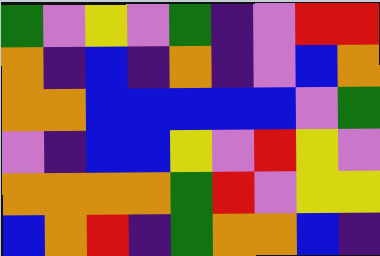[["green", "violet", "yellow", "violet", "green", "indigo", "violet", "red", "red"], ["orange", "indigo", "blue", "indigo", "orange", "indigo", "violet", "blue", "orange"], ["orange", "orange", "blue", "blue", "blue", "blue", "blue", "violet", "green"], ["violet", "indigo", "blue", "blue", "yellow", "violet", "red", "yellow", "violet"], ["orange", "orange", "orange", "orange", "green", "red", "violet", "yellow", "yellow"], ["blue", "orange", "red", "indigo", "green", "orange", "orange", "blue", "indigo"]]